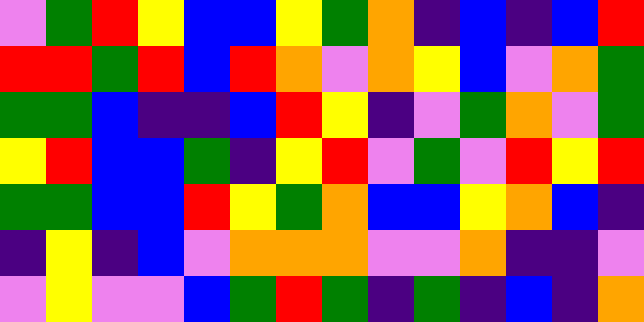[["violet", "green", "red", "yellow", "blue", "blue", "yellow", "green", "orange", "indigo", "blue", "indigo", "blue", "red"], ["red", "red", "green", "red", "blue", "red", "orange", "violet", "orange", "yellow", "blue", "violet", "orange", "green"], ["green", "green", "blue", "indigo", "indigo", "blue", "red", "yellow", "indigo", "violet", "green", "orange", "violet", "green"], ["yellow", "red", "blue", "blue", "green", "indigo", "yellow", "red", "violet", "green", "violet", "red", "yellow", "red"], ["green", "green", "blue", "blue", "red", "yellow", "green", "orange", "blue", "blue", "yellow", "orange", "blue", "indigo"], ["indigo", "yellow", "indigo", "blue", "violet", "orange", "orange", "orange", "violet", "violet", "orange", "indigo", "indigo", "violet"], ["violet", "yellow", "violet", "violet", "blue", "green", "red", "green", "indigo", "green", "indigo", "blue", "indigo", "orange"]]